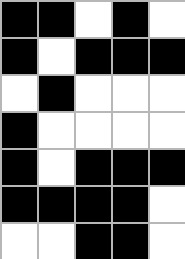[["black", "black", "white", "black", "white"], ["black", "white", "black", "black", "black"], ["white", "black", "white", "white", "white"], ["black", "white", "white", "white", "white"], ["black", "white", "black", "black", "black"], ["black", "black", "black", "black", "white"], ["white", "white", "black", "black", "white"]]